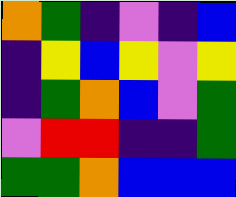[["orange", "green", "indigo", "violet", "indigo", "blue"], ["indigo", "yellow", "blue", "yellow", "violet", "yellow"], ["indigo", "green", "orange", "blue", "violet", "green"], ["violet", "red", "red", "indigo", "indigo", "green"], ["green", "green", "orange", "blue", "blue", "blue"]]